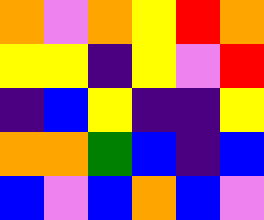[["orange", "violet", "orange", "yellow", "red", "orange"], ["yellow", "yellow", "indigo", "yellow", "violet", "red"], ["indigo", "blue", "yellow", "indigo", "indigo", "yellow"], ["orange", "orange", "green", "blue", "indigo", "blue"], ["blue", "violet", "blue", "orange", "blue", "violet"]]